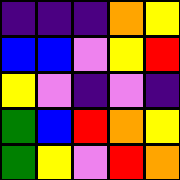[["indigo", "indigo", "indigo", "orange", "yellow"], ["blue", "blue", "violet", "yellow", "red"], ["yellow", "violet", "indigo", "violet", "indigo"], ["green", "blue", "red", "orange", "yellow"], ["green", "yellow", "violet", "red", "orange"]]